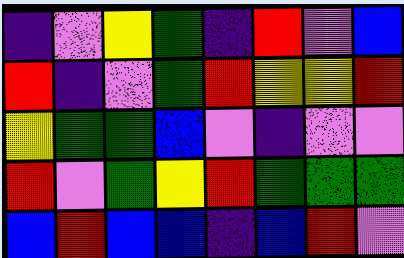[["indigo", "violet", "yellow", "green", "indigo", "red", "violet", "blue"], ["red", "indigo", "violet", "green", "red", "yellow", "yellow", "red"], ["yellow", "green", "green", "blue", "violet", "indigo", "violet", "violet"], ["red", "violet", "green", "yellow", "red", "green", "green", "green"], ["blue", "red", "blue", "blue", "indigo", "blue", "red", "violet"]]